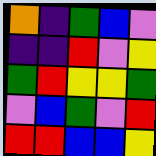[["orange", "indigo", "green", "blue", "violet"], ["indigo", "indigo", "red", "violet", "yellow"], ["green", "red", "yellow", "yellow", "green"], ["violet", "blue", "green", "violet", "red"], ["red", "red", "blue", "blue", "yellow"]]